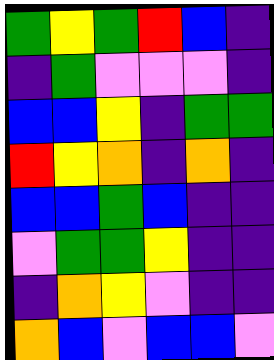[["green", "yellow", "green", "red", "blue", "indigo"], ["indigo", "green", "violet", "violet", "violet", "indigo"], ["blue", "blue", "yellow", "indigo", "green", "green"], ["red", "yellow", "orange", "indigo", "orange", "indigo"], ["blue", "blue", "green", "blue", "indigo", "indigo"], ["violet", "green", "green", "yellow", "indigo", "indigo"], ["indigo", "orange", "yellow", "violet", "indigo", "indigo"], ["orange", "blue", "violet", "blue", "blue", "violet"]]